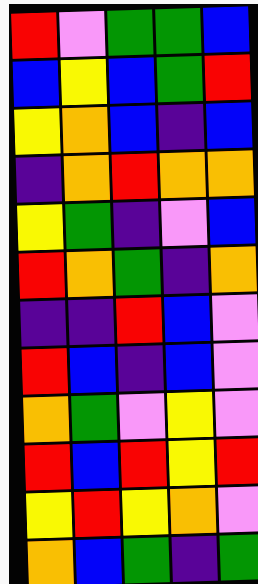[["red", "violet", "green", "green", "blue"], ["blue", "yellow", "blue", "green", "red"], ["yellow", "orange", "blue", "indigo", "blue"], ["indigo", "orange", "red", "orange", "orange"], ["yellow", "green", "indigo", "violet", "blue"], ["red", "orange", "green", "indigo", "orange"], ["indigo", "indigo", "red", "blue", "violet"], ["red", "blue", "indigo", "blue", "violet"], ["orange", "green", "violet", "yellow", "violet"], ["red", "blue", "red", "yellow", "red"], ["yellow", "red", "yellow", "orange", "violet"], ["orange", "blue", "green", "indigo", "green"]]